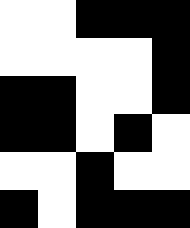[["white", "white", "black", "black", "black"], ["white", "white", "white", "white", "black"], ["black", "black", "white", "white", "black"], ["black", "black", "white", "black", "white"], ["white", "white", "black", "white", "white"], ["black", "white", "black", "black", "black"]]